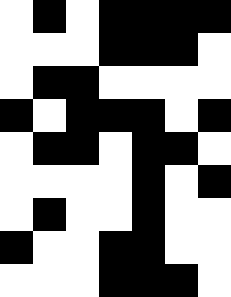[["white", "black", "white", "black", "black", "black", "black"], ["white", "white", "white", "black", "black", "black", "white"], ["white", "black", "black", "white", "white", "white", "white"], ["black", "white", "black", "black", "black", "white", "black"], ["white", "black", "black", "white", "black", "black", "white"], ["white", "white", "white", "white", "black", "white", "black"], ["white", "black", "white", "white", "black", "white", "white"], ["black", "white", "white", "black", "black", "white", "white"], ["white", "white", "white", "black", "black", "black", "white"]]